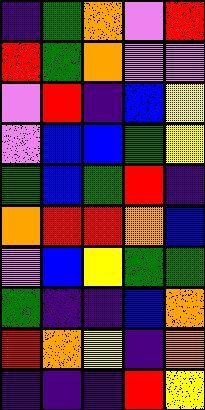[["indigo", "green", "orange", "violet", "red"], ["red", "green", "orange", "violet", "violet"], ["violet", "red", "indigo", "blue", "yellow"], ["violet", "blue", "blue", "green", "yellow"], ["green", "blue", "green", "red", "indigo"], ["orange", "red", "red", "orange", "blue"], ["violet", "blue", "yellow", "green", "green"], ["green", "indigo", "indigo", "blue", "orange"], ["red", "orange", "yellow", "indigo", "orange"], ["indigo", "indigo", "indigo", "red", "yellow"]]